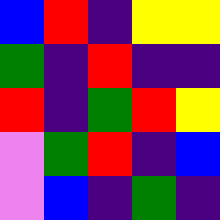[["blue", "red", "indigo", "yellow", "yellow"], ["green", "indigo", "red", "indigo", "indigo"], ["red", "indigo", "green", "red", "yellow"], ["violet", "green", "red", "indigo", "blue"], ["violet", "blue", "indigo", "green", "indigo"]]